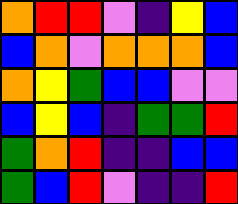[["orange", "red", "red", "violet", "indigo", "yellow", "blue"], ["blue", "orange", "violet", "orange", "orange", "orange", "blue"], ["orange", "yellow", "green", "blue", "blue", "violet", "violet"], ["blue", "yellow", "blue", "indigo", "green", "green", "red"], ["green", "orange", "red", "indigo", "indigo", "blue", "blue"], ["green", "blue", "red", "violet", "indigo", "indigo", "red"]]